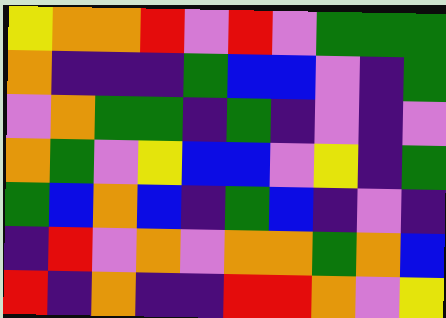[["yellow", "orange", "orange", "red", "violet", "red", "violet", "green", "green", "green"], ["orange", "indigo", "indigo", "indigo", "green", "blue", "blue", "violet", "indigo", "green"], ["violet", "orange", "green", "green", "indigo", "green", "indigo", "violet", "indigo", "violet"], ["orange", "green", "violet", "yellow", "blue", "blue", "violet", "yellow", "indigo", "green"], ["green", "blue", "orange", "blue", "indigo", "green", "blue", "indigo", "violet", "indigo"], ["indigo", "red", "violet", "orange", "violet", "orange", "orange", "green", "orange", "blue"], ["red", "indigo", "orange", "indigo", "indigo", "red", "red", "orange", "violet", "yellow"]]